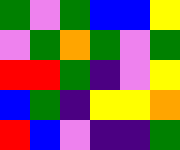[["green", "violet", "green", "blue", "blue", "yellow"], ["violet", "green", "orange", "green", "violet", "green"], ["red", "red", "green", "indigo", "violet", "yellow"], ["blue", "green", "indigo", "yellow", "yellow", "orange"], ["red", "blue", "violet", "indigo", "indigo", "green"]]